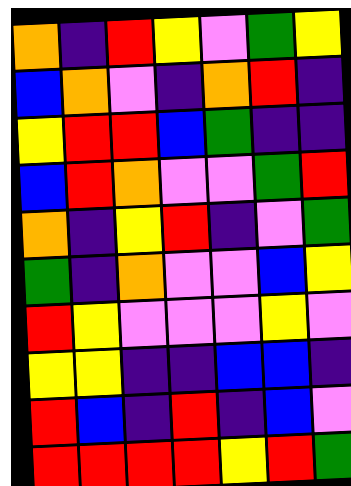[["orange", "indigo", "red", "yellow", "violet", "green", "yellow"], ["blue", "orange", "violet", "indigo", "orange", "red", "indigo"], ["yellow", "red", "red", "blue", "green", "indigo", "indigo"], ["blue", "red", "orange", "violet", "violet", "green", "red"], ["orange", "indigo", "yellow", "red", "indigo", "violet", "green"], ["green", "indigo", "orange", "violet", "violet", "blue", "yellow"], ["red", "yellow", "violet", "violet", "violet", "yellow", "violet"], ["yellow", "yellow", "indigo", "indigo", "blue", "blue", "indigo"], ["red", "blue", "indigo", "red", "indigo", "blue", "violet"], ["red", "red", "red", "red", "yellow", "red", "green"]]